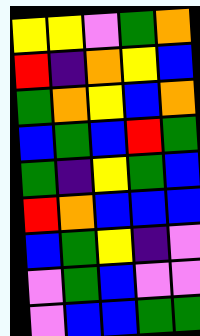[["yellow", "yellow", "violet", "green", "orange"], ["red", "indigo", "orange", "yellow", "blue"], ["green", "orange", "yellow", "blue", "orange"], ["blue", "green", "blue", "red", "green"], ["green", "indigo", "yellow", "green", "blue"], ["red", "orange", "blue", "blue", "blue"], ["blue", "green", "yellow", "indigo", "violet"], ["violet", "green", "blue", "violet", "violet"], ["violet", "blue", "blue", "green", "green"]]